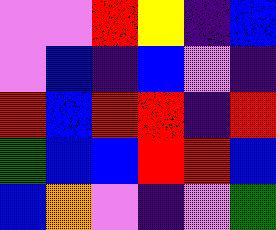[["violet", "violet", "red", "yellow", "indigo", "blue"], ["violet", "blue", "indigo", "blue", "violet", "indigo"], ["red", "blue", "red", "red", "indigo", "red"], ["green", "blue", "blue", "red", "red", "blue"], ["blue", "orange", "violet", "indigo", "violet", "green"]]